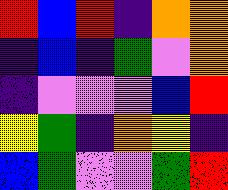[["red", "blue", "red", "indigo", "orange", "orange"], ["indigo", "blue", "indigo", "green", "violet", "orange"], ["indigo", "violet", "violet", "violet", "blue", "red"], ["yellow", "green", "indigo", "orange", "yellow", "indigo"], ["blue", "green", "violet", "violet", "green", "red"]]